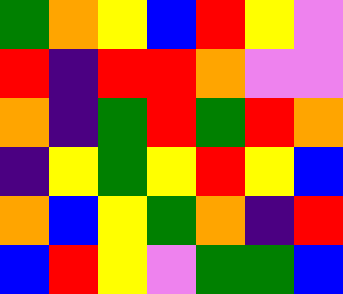[["green", "orange", "yellow", "blue", "red", "yellow", "violet"], ["red", "indigo", "red", "red", "orange", "violet", "violet"], ["orange", "indigo", "green", "red", "green", "red", "orange"], ["indigo", "yellow", "green", "yellow", "red", "yellow", "blue"], ["orange", "blue", "yellow", "green", "orange", "indigo", "red"], ["blue", "red", "yellow", "violet", "green", "green", "blue"]]